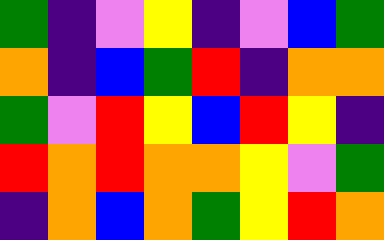[["green", "indigo", "violet", "yellow", "indigo", "violet", "blue", "green"], ["orange", "indigo", "blue", "green", "red", "indigo", "orange", "orange"], ["green", "violet", "red", "yellow", "blue", "red", "yellow", "indigo"], ["red", "orange", "red", "orange", "orange", "yellow", "violet", "green"], ["indigo", "orange", "blue", "orange", "green", "yellow", "red", "orange"]]